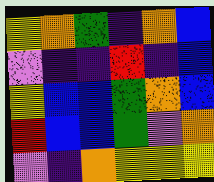[["yellow", "orange", "green", "indigo", "orange", "blue"], ["violet", "indigo", "indigo", "red", "indigo", "blue"], ["yellow", "blue", "blue", "green", "orange", "blue"], ["red", "blue", "blue", "green", "violet", "orange"], ["violet", "indigo", "orange", "yellow", "yellow", "yellow"]]